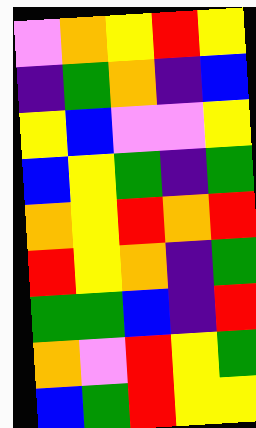[["violet", "orange", "yellow", "red", "yellow"], ["indigo", "green", "orange", "indigo", "blue"], ["yellow", "blue", "violet", "violet", "yellow"], ["blue", "yellow", "green", "indigo", "green"], ["orange", "yellow", "red", "orange", "red"], ["red", "yellow", "orange", "indigo", "green"], ["green", "green", "blue", "indigo", "red"], ["orange", "violet", "red", "yellow", "green"], ["blue", "green", "red", "yellow", "yellow"]]